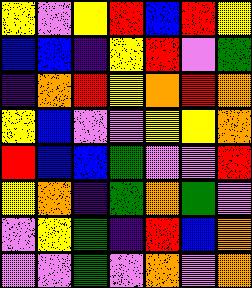[["yellow", "violet", "yellow", "red", "blue", "red", "yellow"], ["blue", "blue", "indigo", "yellow", "red", "violet", "green"], ["indigo", "orange", "red", "yellow", "orange", "red", "orange"], ["yellow", "blue", "violet", "violet", "yellow", "yellow", "orange"], ["red", "blue", "blue", "green", "violet", "violet", "red"], ["yellow", "orange", "indigo", "green", "orange", "green", "violet"], ["violet", "yellow", "green", "indigo", "red", "blue", "orange"], ["violet", "violet", "green", "violet", "orange", "violet", "orange"]]